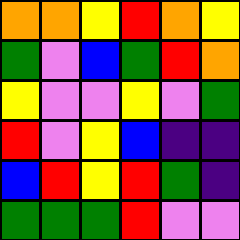[["orange", "orange", "yellow", "red", "orange", "yellow"], ["green", "violet", "blue", "green", "red", "orange"], ["yellow", "violet", "violet", "yellow", "violet", "green"], ["red", "violet", "yellow", "blue", "indigo", "indigo"], ["blue", "red", "yellow", "red", "green", "indigo"], ["green", "green", "green", "red", "violet", "violet"]]